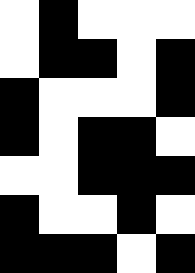[["white", "black", "white", "white", "white"], ["white", "black", "black", "white", "black"], ["black", "white", "white", "white", "black"], ["black", "white", "black", "black", "white"], ["white", "white", "black", "black", "black"], ["black", "white", "white", "black", "white"], ["black", "black", "black", "white", "black"]]